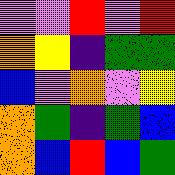[["violet", "violet", "red", "violet", "red"], ["orange", "yellow", "indigo", "green", "green"], ["blue", "violet", "orange", "violet", "yellow"], ["orange", "green", "indigo", "green", "blue"], ["orange", "blue", "red", "blue", "green"]]